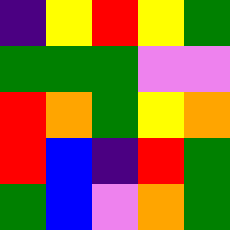[["indigo", "yellow", "red", "yellow", "green"], ["green", "green", "green", "violet", "violet"], ["red", "orange", "green", "yellow", "orange"], ["red", "blue", "indigo", "red", "green"], ["green", "blue", "violet", "orange", "green"]]